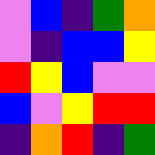[["violet", "blue", "indigo", "green", "orange"], ["violet", "indigo", "blue", "blue", "yellow"], ["red", "yellow", "blue", "violet", "violet"], ["blue", "violet", "yellow", "red", "red"], ["indigo", "orange", "red", "indigo", "green"]]